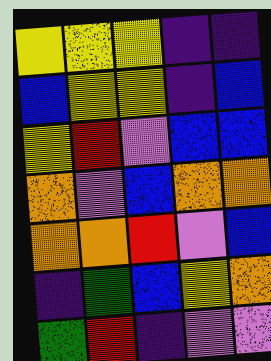[["yellow", "yellow", "yellow", "indigo", "indigo"], ["blue", "yellow", "yellow", "indigo", "blue"], ["yellow", "red", "violet", "blue", "blue"], ["orange", "violet", "blue", "orange", "orange"], ["orange", "orange", "red", "violet", "blue"], ["indigo", "green", "blue", "yellow", "orange"], ["green", "red", "indigo", "violet", "violet"]]